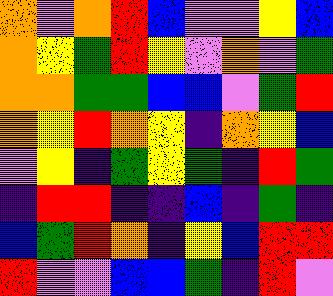[["orange", "violet", "orange", "red", "blue", "violet", "violet", "yellow", "blue"], ["orange", "yellow", "green", "red", "yellow", "violet", "orange", "violet", "green"], ["orange", "orange", "green", "green", "blue", "blue", "violet", "green", "red"], ["orange", "yellow", "red", "orange", "yellow", "indigo", "orange", "yellow", "blue"], ["violet", "yellow", "indigo", "green", "yellow", "green", "indigo", "red", "green"], ["indigo", "red", "red", "indigo", "indigo", "blue", "indigo", "green", "indigo"], ["blue", "green", "red", "orange", "indigo", "yellow", "blue", "red", "red"], ["red", "violet", "violet", "blue", "blue", "green", "indigo", "red", "violet"]]